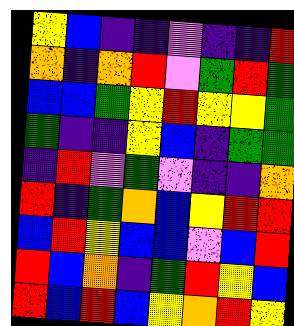[["yellow", "blue", "indigo", "indigo", "violet", "indigo", "indigo", "red"], ["orange", "indigo", "orange", "red", "violet", "green", "red", "green"], ["blue", "blue", "green", "yellow", "red", "yellow", "yellow", "green"], ["green", "indigo", "indigo", "yellow", "blue", "indigo", "green", "green"], ["indigo", "red", "violet", "green", "violet", "indigo", "indigo", "orange"], ["red", "indigo", "green", "orange", "blue", "yellow", "red", "red"], ["blue", "red", "yellow", "blue", "blue", "violet", "blue", "red"], ["red", "blue", "orange", "indigo", "green", "red", "yellow", "blue"], ["red", "blue", "red", "blue", "yellow", "orange", "red", "yellow"]]